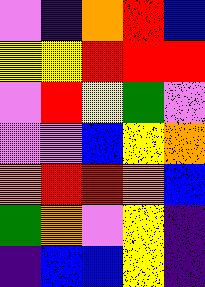[["violet", "indigo", "orange", "red", "blue"], ["yellow", "yellow", "red", "red", "red"], ["violet", "red", "yellow", "green", "violet"], ["violet", "violet", "blue", "yellow", "orange"], ["orange", "red", "red", "orange", "blue"], ["green", "orange", "violet", "yellow", "indigo"], ["indigo", "blue", "blue", "yellow", "indigo"]]